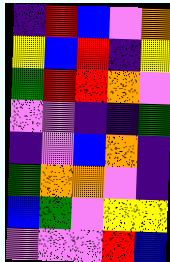[["indigo", "red", "blue", "violet", "orange"], ["yellow", "blue", "red", "indigo", "yellow"], ["green", "red", "red", "orange", "violet"], ["violet", "violet", "indigo", "indigo", "green"], ["indigo", "violet", "blue", "orange", "indigo"], ["green", "orange", "orange", "violet", "indigo"], ["blue", "green", "violet", "yellow", "yellow"], ["violet", "violet", "violet", "red", "blue"]]